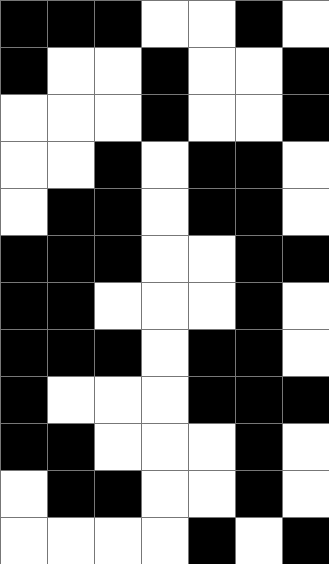[["black", "black", "black", "white", "white", "black", "white"], ["black", "white", "white", "black", "white", "white", "black"], ["white", "white", "white", "black", "white", "white", "black"], ["white", "white", "black", "white", "black", "black", "white"], ["white", "black", "black", "white", "black", "black", "white"], ["black", "black", "black", "white", "white", "black", "black"], ["black", "black", "white", "white", "white", "black", "white"], ["black", "black", "black", "white", "black", "black", "white"], ["black", "white", "white", "white", "black", "black", "black"], ["black", "black", "white", "white", "white", "black", "white"], ["white", "black", "black", "white", "white", "black", "white"], ["white", "white", "white", "white", "black", "white", "black"]]